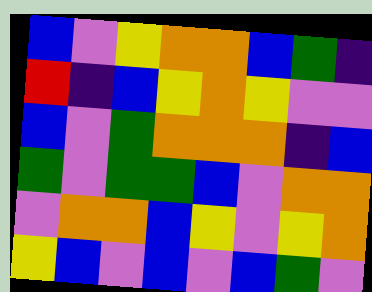[["blue", "violet", "yellow", "orange", "orange", "blue", "green", "indigo"], ["red", "indigo", "blue", "yellow", "orange", "yellow", "violet", "violet"], ["blue", "violet", "green", "orange", "orange", "orange", "indigo", "blue"], ["green", "violet", "green", "green", "blue", "violet", "orange", "orange"], ["violet", "orange", "orange", "blue", "yellow", "violet", "yellow", "orange"], ["yellow", "blue", "violet", "blue", "violet", "blue", "green", "violet"]]